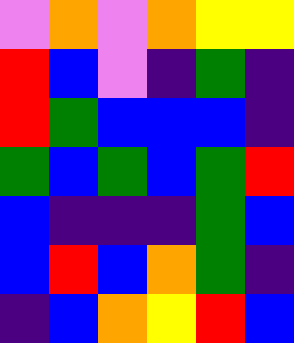[["violet", "orange", "violet", "orange", "yellow", "yellow"], ["red", "blue", "violet", "indigo", "green", "indigo"], ["red", "green", "blue", "blue", "blue", "indigo"], ["green", "blue", "green", "blue", "green", "red"], ["blue", "indigo", "indigo", "indigo", "green", "blue"], ["blue", "red", "blue", "orange", "green", "indigo"], ["indigo", "blue", "orange", "yellow", "red", "blue"]]